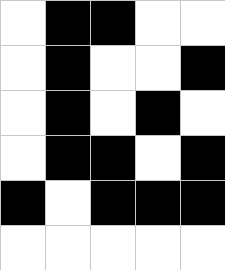[["white", "black", "black", "white", "white"], ["white", "black", "white", "white", "black"], ["white", "black", "white", "black", "white"], ["white", "black", "black", "white", "black"], ["black", "white", "black", "black", "black"], ["white", "white", "white", "white", "white"]]